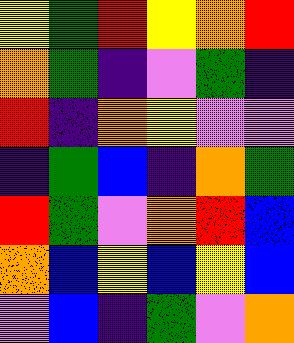[["yellow", "green", "red", "yellow", "orange", "red"], ["orange", "green", "indigo", "violet", "green", "indigo"], ["red", "indigo", "orange", "yellow", "violet", "violet"], ["indigo", "green", "blue", "indigo", "orange", "green"], ["red", "green", "violet", "orange", "red", "blue"], ["orange", "blue", "yellow", "blue", "yellow", "blue"], ["violet", "blue", "indigo", "green", "violet", "orange"]]